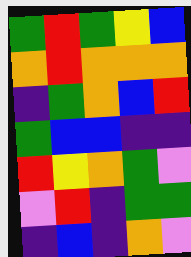[["green", "red", "green", "yellow", "blue"], ["orange", "red", "orange", "orange", "orange"], ["indigo", "green", "orange", "blue", "red"], ["green", "blue", "blue", "indigo", "indigo"], ["red", "yellow", "orange", "green", "violet"], ["violet", "red", "indigo", "green", "green"], ["indigo", "blue", "indigo", "orange", "violet"]]